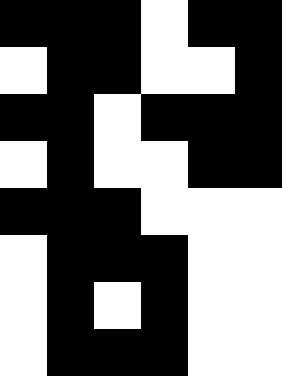[["black", "black", "black", "white", "black", "black"], ["white", "black", "black", "white", "white", "black"], ["black", "black", "white", "black", "black", "black"], ["white", "black", "white", "white", "black", "black"], ["black", "black", "black", "white", "white", "white"], ["white", "black", "black", "black", "white", "white"], ["white", "black", "white", "black", "white", "white"], ["white", "black", "black", "black", "white", "white"]]